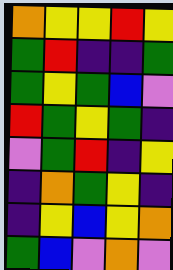[["orange", "yellow", "yellow", "red", "yellow"], ["green", "red", "indigo", "indigo", "green"], ["green", "yellow", "green", "blue", "violet"], ["red", "green", "yellow", "green", "indigo"], ["violet", "green", "red", "indigo", "yellow"], ["indigo", "orange", "green", "yellow", "indigo"], ["indigo", "yellow", "blue", "yellow", "orange"], ["green", "blue", "violet", "orange", "violet"]]